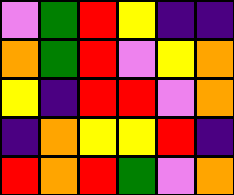[["violet", "green", "red", "yellow", "indigo", "indigo"], ["orange", "green", "red", "violet", "yellow", "orange"], ["yellow", "indigo", "red", "red", "violet", "orange"], ["indigo", "orange", "yellow", "yellow", "red", "indigo"], ["red", "orange", "red", "green", "violet", "orange"]]